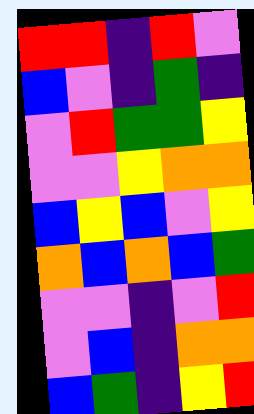[["red", "red", "indigo", "red", "violet"], ["blue", "violet", "indigo", "green", "indigo"], ["violet", "red", "green", "green", "yellow"], ["violet", "violet", "yellow", "orange", "orange"], ["blue", "yellow", "blue", "violet", "yellow"], ["orange", "blue", "orange", "blue", "green"], ["violet", "violet", "indigo", "violet", "red"], ["violet", "blue", "indigo", "orange", "orange"], ["blue", "green", "indigo", "yellow", "red"]]